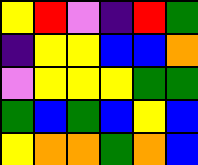[["yellow", "red", "violet", "indigo", "red", "green"], ["indigo", "yellow", "yellow", "blue", "blue", "orange"], ["violet", "yellow", "yellow", "yellow", "green", "green"], ["green", "blue", "green", "blue", "yellow", "blue"], ["yellow", "orange", "orange", "green", "orange", "blue"]]